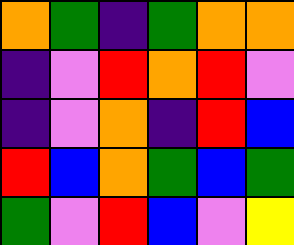[["orange", "green", "indigo", "green", "orange", "orange"], ["indigo", "violet", "red", "orange", "red", "violet"], ["indigo", "violet", "orange", "indigo", "red", "blue"], ["red", "blue", "orange", "green", "blue", "green"], ["green", "violet", "red", "blue", "violet", "yellow"]]